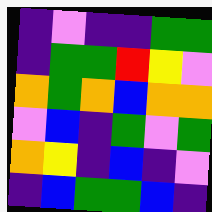[["indigo", "violet", "indigo", "indigo", "green", "green"], ["indigo", "green", "green", "red", "yellow", "violet"], ["orange", "green", "orange", "blue", "orange", "orange"], ["violet", "blue", "indigo", "green", "violet", "green"], ["orange", "yellow", "indigo", "blue", "indigo", "violet"], ["indigo", "blue", "green", "green", "blue", "indigo"]]